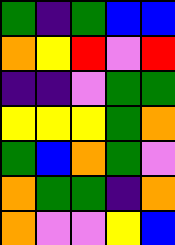[["green", "indigo", "green", "blue", "blue"], ["orange", "yellow", "red", "violet", "red"], ["indigo", "indigo", "violet", "green", "green"], ["yellow", "yellow", "yellow", "green", "orange"], ["green", "blue", "orange", "green", "violet"], ["orange", "green", "green", "indigo", "orange"], ["orange", "violet", "violet", "yellow", "blue"]]